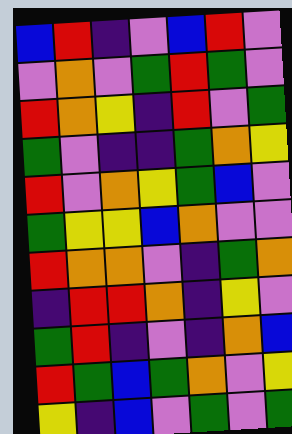[["blue", "red", "indigo", "violet", "blue", "red", "violet"], ["violet", "orange", "violet", "green", "red", "green", "violet"], ["red", "orange", "yellow", "indigo", "red", "violet", "green"], ["green", "violet", "indigo", "indigo", "green", "orange", "yellow"], ["red", "violet", "orange", "yellow", "green", "blue", "violet"], ["green", "yellow", "yellow", "blue", "orange", "violet", "violet"], ["red", "orange", "orange", "violet", "indigo", "green", "orange"], ["indigo", "red", "red", "orange", "indigo", "yellow", "violet"], ["green", "red", "indigo", "violet", "indigo", "orange", "blue"], ["red", "green", "blue", "green", "orange", "violet", "yellow"], ["yellow", "indigo", "blue", "violet", "green", "violet", "green"]]